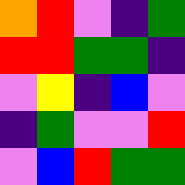[["orange", "red", "violet", "indigo", "green"], ["red", "red", "green", "green", "indigo"], ["violet", "yellow", "indigo", "blue", "violet"], ["indigo", "green", "violet", "violet", "red"], ["violet", "blue", "red", "green", "green"]]